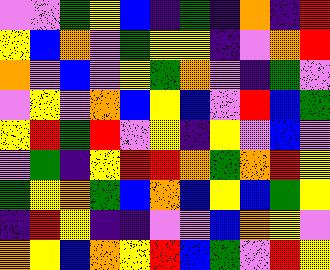[["violet", "violet", "green", "yellow", "blue", "indigo", "green", "indigo", "orange", "indigo", "red"], ["yellow", "blue", "orange", "violet", "green", "yellow", "yellow", "indigo", "violet", "orange", "red"], ["orange", "violet", "blue", "violet", "yellow", "green", "orange", "violet", "indigo", "green", "violet"], ["violet", "yellow", "violet", "orange", "blue", "yellow", "blue", "violet", "red", "blue", "green"], ["yellow", "red", "green", "red", "violet", "yellow", "indigo", "yellow", "violet", "blue", "violet"], ["violet", "green", "indigo", "yellow", "red", "red", "orange", "green", "orange", "red", "yellow"], ["green", "yellow", "orange", "green", "blue", "orange", "blue", "yellow", "blue", "green", "yellow"], ["indigo", "red", "yellow", "indigo", "indigo", "violet", "violet", "blue", "orange", "yellow", "violet"], ["orange", "yellow", "blue", "orange", "yellow", "red", "blue", "green", "violet", "red", "yellow"]]